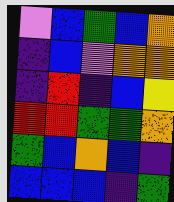[["violet", "blue", "green", "blue", "orange"], ["indigo", "blue", "violet", "orange", "orange"], ["indigo", "red", "indigo", "blue", "yellow"], ["red", "red", "green", "green", "orange"], ["green", "blue", "orange", "blue", "indigo"], ["blue", "blue", "blue", "indigo", "green"]]